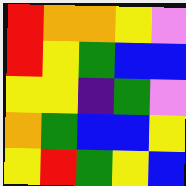[["red", "orange", "orange", "yellow", "violet"], ["red", "yellow", "green", "blue", "blue"], ["yellow", "yellow", "indigo", "green", "violet"], ["orange", "green", "blue", "blue", "yellow"], ["yellow", "red", "green", "yellow", "blue"]]